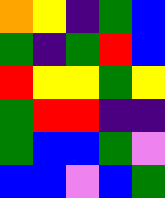[["orange", "yellow", "indigo", "green", "blue"], ["green", "indigo", "green", "red", "blue"], ["red", "yellow", "yellow", "green", "yellow"], ["green", "red", "red", "indigo", "indigo"], ["green", "blue", "blue", "green", "violet"], ["blue", "blue", "violet", "blue", "green"]]